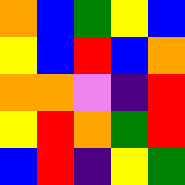[["orange", "blue", "green", "yellow", "blue"], ["yellow", "blue", "red", "blue", "orange"], ["orange", "orange", "violet", "indigo", "red"], ["yellow", "red", "orange", "green", "red"], ["blue", "red", "indigo", "yellow", "green"]]